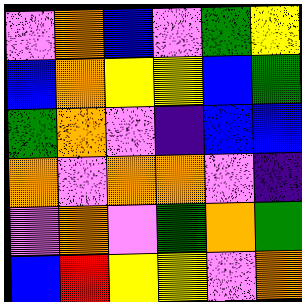[["violet", "orange", "blue", "violet", "green", "yellow"], ["blue", "orange", "yellow", "yellow", "blue", "green"], ["green", "orange", "violet", "indigo", "blue", "blue"], ["orange", "violet", "orange", "orange", "violet", "indigo"], ["violet", "orange", "violet", "green", "orange", "green"], ["blue", "red", "yellow", "yellow", "violet", "orange"]]